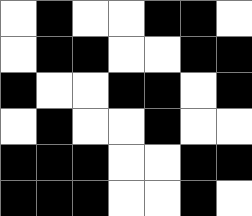[["white", "black", "white", "white", "black", "black", "white"], ["white", "black", "black", "white", "white", "black", "black"], ["black", "white", "white", "black", "black", "white", "black"], ["white", "black", "white", "white", "black", "white", "white"], ["black", "black", "black", "white", "white", "black", "black"], ["black", "black", "black", "white", "white", "black", "white"]]